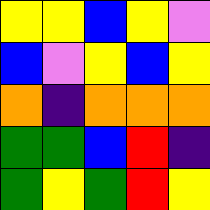[["yellow", "yellow", "blue", "yellow", "violet"], ["blue", "violet", "yellow", "blue", "yellow"], ["orange", "indigo", "orange", "orange", "orange"], ["green", "green", "blue", "red", "indigo"], ["green", "yellow", "green", "red", "yellow"]]